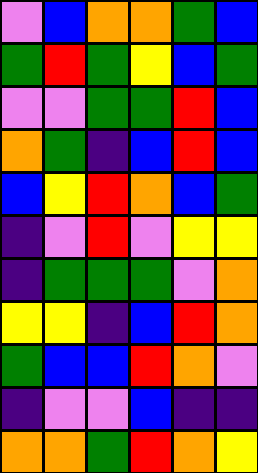[["violet", "blue", "orange", "orange", "green", "blue"], ["green", "red", "green", "yellow", "blue", "green"], ["violet", "violet", "green", "green", "red", "blue"], ["orange", "green", "indigo", "blue", "red", "blue"], ["blue", "yellow", "red", "orange", "blue", "green"], ["indigo", "violet", "red", "violet", "yellow", "yellow"], ["indigo", "green", "green", "green", "violet", "orange"], ["yellow", "yellow", "indigo", "blue", "red", "orange"], ["green", "blue", "blue", "red", "orange", "violet"], ["indigo", "violet", "violet", "blue", "indigo", "indigo"], ["orange", "orange", "green", "red", "orange", "yellow"]]